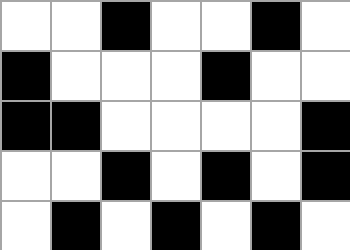[["white", "white", "black", "white", "white", "black", "white"], ["black", "white", "white", "white", "black", "white", "white"], ["black", "black", "white", "white", "white", "white", "black"], ["white", "white", "black", "white", "black", "white", "black"], ["white", "black", "white", "black", "white", "black", "white"]]